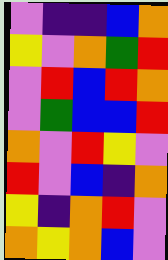[["violet", "indigo", "indigo", "blue", "orange"], ["yellow", "violet", "orange", "green", "red"], ["violet", "red", "blue", "red", "orange"], ["violet", "green", "blue", "blue", "red"], ["orange", "violet", "red", "yellow", "violet"], ["red", "violet", "blue", "indigo", "orange"], ["yellow", "indigo", "orange", "red", "violet"], ["orange", "yellow", "orange", "blue", "violet"]]